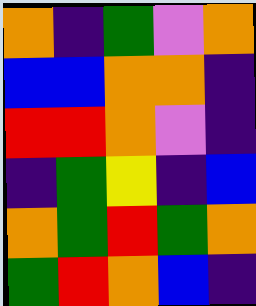[["orange", "indigo", "green", "violet", "orange"], ["blue", "blue", "orange", "orange", "indigo"], ["red", "red", "orange", "violet", "indigo"], ["indigo", "green", "yellow", "indigo", "blue"], ["orange", "green", "red", "green", "orange"], ["green", "red", "orange", "blue", "indigo"]]